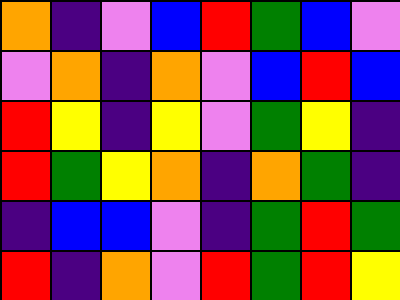[["orange", "indigo", "violet", "blue", "red", "green", "blue", "violet"], ["violet", "orange", "indigo", "orange", "violet", "blue", "red", "blue"], ["red", "yellow", "indigo", "yellow", "violet", "green", "yellow", "indigo"], ["red", "green", "yellow", "orange", "indigo", "orange", "green", "indigo"], ["indigo", "blue", "blue", "violet", "indigo", "green", "red", "green"], ["red", "indigo", "orange", "violet", "red", "green", "red", "yellow"]]